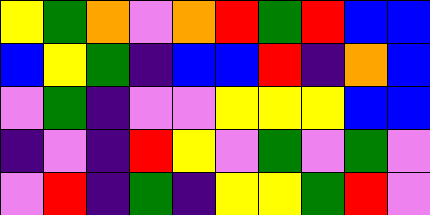[["yellow", "green", "orange", "violet", "orange", "red", "green", "red", "blue", "blue"], ["blue", "yellow", "green", "indigo", "blue", "blue", "red", "indigo", "orange", "blue"], ["violet", "green", "indigo", "violet", "violet", "yellow", "yellow", "yellow", "blue", "blue"], ["indigo", "violet", "indigo", "red", "yellow", "violet", "green", "violet", "green", "violet"], ["violet", "red", "indigo", "green", "indigo", "yellow", "yellow", "green", "red", "violet"]]